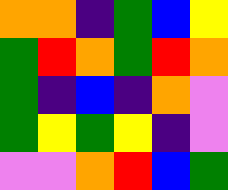[["orange", "orange", "indigo", "green", "blue", "yellow"], ["green", "red", "orange", "green", "red", "orange"], ["green", "indigo", "blue", "indigo", "orange", "violet"], ["green", "yellow", "green", "yellow", "indigo", "violet"], ["violet", "violet", "orange", "red", "blue", "green"]]